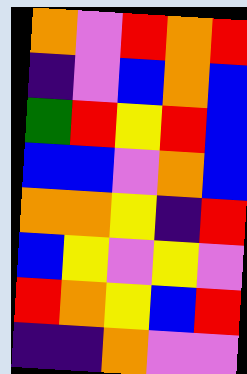[["orange", "violet", "red", "orange", "red"], ["indigo", "violet", "blue", "orange", "blue"], ["green", "red", "yellow", "red", "blue"], ["blue", "blue", "violet", "orange", "blue"], ["orange", "orange", "yellow", "indigo", "red"], ["blue", "yellow", "violet", "yellow", "violet"], ["red", "orange", "yellow", "blue", "red"], ["indigo", "indigo", "orange", "violet", "violet"]]